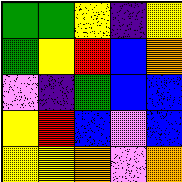[["green", "green", "yellow", "indigo", "yellow"], ["green", "yellow", "red", "blue", "orange"], ["violet", "indigo", "green", "blue", "blue"], ["yellow", "red", "blue", "violet", "blue"], ["yellow", "yellow", "orange", "violet", "orange"]]